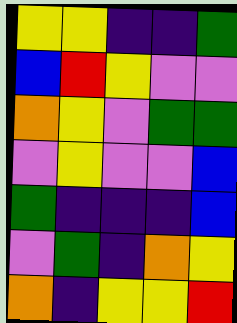[["yellow", "yellow", "indigo", "indigo", "green"], ["blue", "red", "yellow", "violet", "violet"], ["orange", "yellow", "violet", "green", "green"], ["violet", "yellow", "violet", "violet", "blue"], ["green", "indigo", "indigo", "indigo", "blue"], ["violet", "green", "indigo", "orange", "yellow"], ["orange", "indigo", "yellow", "yellow", "red"]]